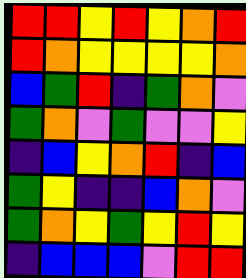[["red", "red", "yellow", "red", "yellow", "orange", "red"], ["red", "orange", "yellow", "yellow", "yellow", "yellow", "orange"], ["blue", "green", "red", "indigo", "green", "orange", "violet"], ["green", "orange", "violet", "green", "violet", "violet", "yellow"], ["indigo", "blue", "yellow", "orange", "red", "indigo", "blue"], ["green", "yellow", "indigo", "indigo", "blue", "orange", "violet"], ["green", "orange", "yellow", "green", "yellow", "red", "yellow"], ["indigo", "blue", "blue", "blue", "violet", "red", "red"]]